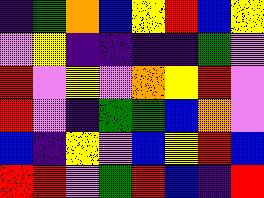[["indigo", "green", "orange", "blue", "yellow", "red", "blue", "yellow"], ["violet", "yellow", "indigo", "indigo", "indigo", "indigo", "green", "violet"], ["red", "violet", "yellow", "violet", "orange", "yellow", "red", "violet"], ["red", "violet", "indigo", "green", "green", "blue", "orange", "violet"], ["blue", "indigo", "yellow", "violet", "blue", "yellow", "red", "blue"], ["red", "red", "violet", "green", "red", "blue", "indigo", "red"]]